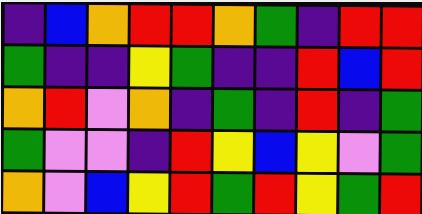[["indigo", "blue", "orange", "red", "red", "orange", "green", "indigo", "red", "red"], ["green", "indigo", "indigo", "yellow", "green", "indigo", "indigo", "red", "blue", "red"], ["orange", "red", "violet", "orange", "indigo", "green", "indigo", "red", "indigo", "green"], ["green", "violet", "violet", "indigo", "red", "yellow", "blue", "yellow", "violet", "green"], ["orange", "violet", "blue", "yellow", "red", "green", "red", "yellow", "green", "red"]]